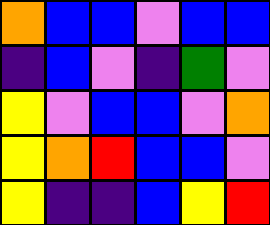[["orange", "blue", "blue", "violet", "blue", "blue"], ["indigo", "blue", "violet", "indigo", "green", "violet"], ["yellow", "violet", "blue", "blue", "violet", "orange"], ["yellow", "orange", "red", "blue", "blue", "violet"], ["yellow", "indigo", "indigo", "blue", "yellow", "red"]]